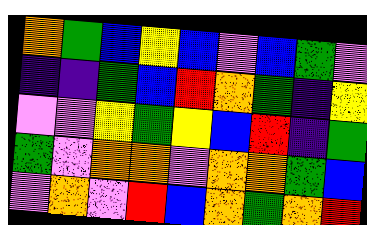[["orange", "green", "blue", "yellow", "blue", "violet", "blue", "green", "violet"], ["indigo", "indigo", "green", "blue", "red", "orange", "green", "indigo", "yellow"], ["violet", "violet", "yellow", "green", "yellow", "blue", "red", "indigo", "green"], ["green", "violet", "orange", "orange", "violet", "orange", "orange", "green", "blue"], ["violet", "orange", "violet", "red", "blue", "orange", "green", "orange", "red"]]